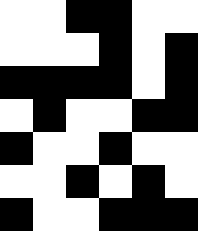[["white", "white", "black", "black", "white", "white"], ["white", "white", "white", "black", "white", "black"], ["black", "black", "black", "black", "white", "black"], ["white", "black", "white", "white", "black", "black"], ["black", "white", "white", "black", "white", "white"], ["white", "white", "black", "white", "black", "white"], ["black", "white", "white", "black", "black", "black"]]